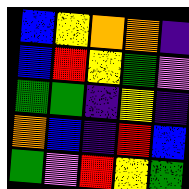[["blue", "yellow", "orange", "orange", "indigo"], ["blue", "red", "yellow", "green", "violet"], ["green", "green", "indigo", "yellow", "indigo"], ["orange", "blue", "indigo", "red", "blue"], ["green", "violet", "red", "yellow", "green"]]